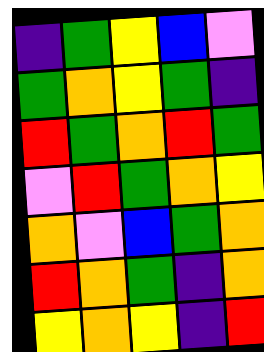[["indigo", "green", "yellow", "blue", "violet"], ["green", "orange", "yellow", "green", "indigo"], ["red", "green", "orange", "red", "green"], ["violet", "red", "green", "orange", "yellow"], ["orange", "violet", "blue", "green", "orange"], ["red", "orange", "green", "indigo", "orange"], ["yellow", "orange", "yellow", "indigo", "red"]]